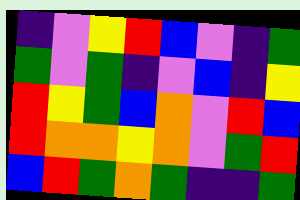[["indigo", "violet", "yellow", "red", "blue", "violet", "indigo", "green"], ["green", "violet", "green", "indigo", "violet", "blue", "indigo", "yellow"], ["red", "yellow", "green", "blue", "orange", "violet", "red", "blue"], ["red", "orange", "orange", "yellow", "orange", "violet", "green", "red"], ["blue", "red", "green", "orange", "green", "indigo", "indigo", "green"]]